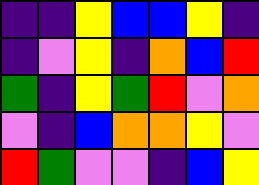[["indigo", "indigo", "yellow", "blue", "blue", "yellow", "indigo"], ["indigo", "violet", "yellow", "indigo", "orange", "blue", "red"], ["green", "indigo", "yellow", "green", "red", "violet", "orange"], ["violet", "indigo", "blue", "orange", "orange", "yellow", "violet"], ["red", "green", "violet", "violet", "indigo", "blue", "yellow"]]